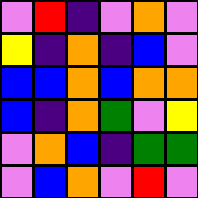[["violet", "red", "indigo", "violet", "orange", "violet"], ["yellow", "indigo", "orange", "indigo", "blue", "violet"], ["blue", "blue", "orange", "blue", "orange", "orange"], ["blue", "indigo", "orange", "green", "violet", "yellow"], ["violet", "orange", "blue", "indigo", "green", "green"], ["violet", "blue", "orange", "violet", "red", "violet"]]